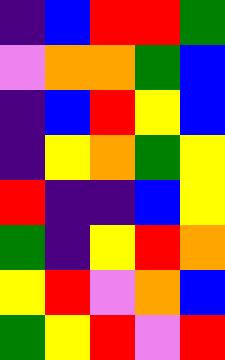[["indigo", "blue", "red", "red", "green"], ["violet", "orange", "orange", "green", "blue"], ["indigo", "blue", "red", "yellow", "blue"], ["indigo", "yellow", "orange", "green", "yellow"], ["red", "indigo", "indigo", "blue", "yellow"], ["green", "indigo", "yellow", "red", "orange"], ["yellow", "red", "violet", "orange", "blue"], ["green", "yellow", "red", "violet", "red"]]